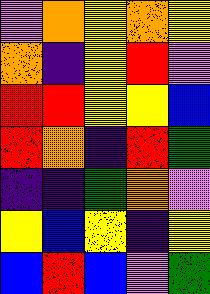[["violet", "orange", "yellow", "orange", "yellow"], ["orange", "indigo", "yellow", "red", "violet"], ["red", "red", "yellow", "yellow", "blue"], ["red", "orange", "indigo", "red", "green"], ["indigo", "indigo", "green", "orange", "violet"], ["yellow", "blue", "yellow", "indigo", "yellow"], ["blue", "red", "blue", "violet", "green"]]